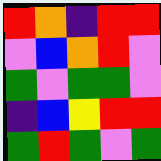[["red", "orange", "indigo", "red", "red"], ["violet", "blue", "orange", "red", "violet"], ["green", "violet", "green", "green", "violet"], ["indigo", "blue", "yellow", "red", "red"], ["green", "red", "green", "violet", "green"]]